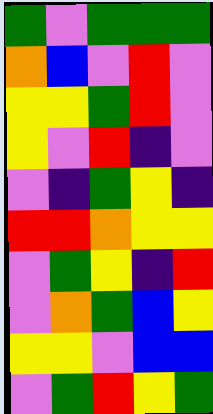[["green", "violet", "green", "green", "green"], ["orange", "blue", "violet", "red", "violet"], ["yellow", "yellow", "green", "red", "violet"], ["yellow", "violet", "red", "indigo", "violet"], ["violet", "indigo", "green", "yellow", "indigo"], ["red", "red", "orange", "yellow", "yellow"], ["violet", "green", "yellow", "indigo", "red"], ["violet", "orange", "green", "blue", "yellow"], ["yellow", "yellow", "violet", "blue", "blue"], ["violet", "green", "red", "yellow", "green"]]